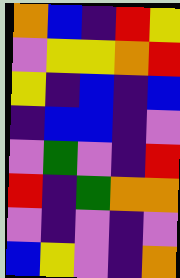[["orange", "blue", "indigo", "red", "yellow"], ["violet", "yellow", "yellow", "orange", "red"], ["yellow", "indigo", "blue", "indigo", "blue"], ["indigo", "blue", "blue", "indigo", "violet"], ["violet", "green", "violet", "indigo", "red"], ["red", "indigo", "green", "orange", "orange"], ["violet", "indigo", "violet", "indigo", "violet"], ["blue", "yellow", "violet", "indigo", "orange"]]